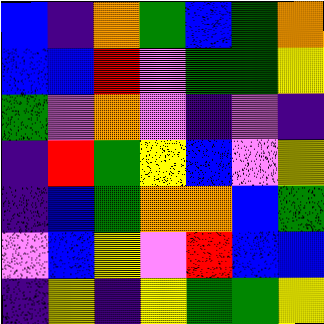[["blue", "indigo", "orange", "green", "blue", "green", "orange"], ["blue", "blue", "red", "violet", "green", "green", "yellow"], ["green", "violet", "orange", "violet", "indigo", "violet", "indigo"], ["indigo", "red", "green", "yellow", "blue", "violet", "yellow"], ["indigo", "blue", "green", "orange", "orange", "blue", "green"], ["violet", "blue", "yellow", "violet", "red", "blue", "blue"], ["indigo", "yellow", "indigo", "yellow", "green", "green", "yellow"]]